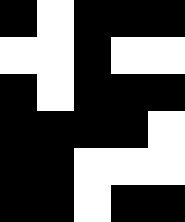[["black", "white", "black", "black", "black"], ["white", "white", "black", "white", "white"], ["black", "white", "black", "black", "black"], ["black", "black", "black", "black", "white"], ["black", "black", "white", "white", "white"], ["black", "black", "white", "black", "black"]]